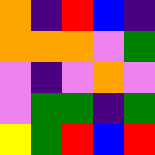[["orange", "indigo", "red", "blue", "indigo"], ["orange", "orange", "orange", "violet", "green"], ["violet", "indigo", "violet", "orange", "violet"], ["violet", "green", "green", "indigo", "green"], ["yellow", "green", "red", "blue", "red"]]